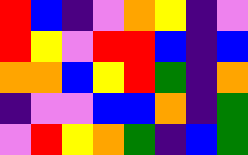[["red", "blue", "indigo", "violet", "orange", "yellow", "indigo", "violet"], ["red", "yellow", "violet", "red", "red", "blue", "indigo", "blue"], ["orange", "orange", "blue", "yellow", "red", "green", "indigo", "orange"], ["indigo", "violet", "violet", "blue", "blue", "orange", "indigo", "green"], ["violet", "red", "yellow", "orange", "green", "indigo", "blue", "green"]]